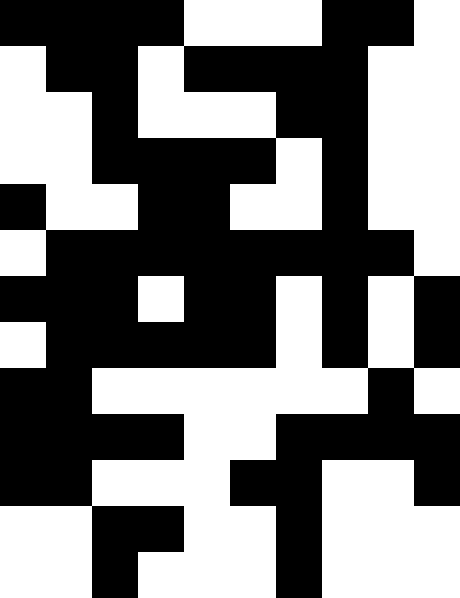[["black", "black", "black", "black", "white", "white", "white", "black", "black", "white"], ["white", "black", "black", "white", "black", "black", "black", "black", "white", "white"], ["white", "white", "black", "white", "white", "white", "black", "black", "white", "white"], ["white", "white", "black", "black", "black", "black", "white", "black", "white", "white"], ["black", "white", "white", "black", "black", "white", "white", "black", "white", "white"], ["white", "black", "black", "black", "black", "black", "black", "black", "black", "white"], ["black", "black", "black", "white", "black", "black", "white", "black", "white", "black"], ["white", "black", "black", "black", "black", "black", "white", "black", "white", "black"], ["black", "black", "white", "white", "white", "white", "white", "white", "black", "white"], ["black", "black", "black", "black", "white", "white", "black", "black", "black", "black"], ["black", "black", "white", "white", "white", "black", "black", "white", "white", "black"], ["white", "white", "black", "black", "white", "white", "black", "white", "white", "white"], ["white", "white", "black", "white", "white", "white", "black", "white", "white", "white"]]